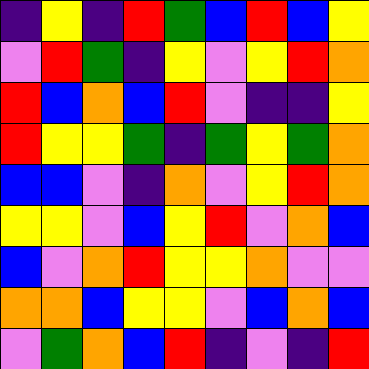[["indigo", "yellow", "indigo", "red", "green", "blue", "red", "blue", "yellow"], ["violet", "red", "green", "indigo", "yellow", "violet", "yellow", "red", "orange"], ["red", "blue", "orange", "blue", "red", "violet", "indigo", "indigo", "yellow"], ["red", "yellow", "yellow", "green", "indigo", "green", "yellow", "green", "orange"], ["blue", "blue", "violet", "indigo", "orange", "violet", "yellow", "red", "orange"], ["yellow", "yellow", "violet", "blue", "yellow", "red", "violet", "orange", "blue"], ["blue", "violet", "orange", "red", "yellow", "yellow", "orange", "violet", "violet"], ["orange", "orange", "blue", "yellow", "yellow", "violet", "blue", "orange", "blue"], ["violet", "green", "orange", "blue", "red", "indigo", "violet", "indigo", "red"]]